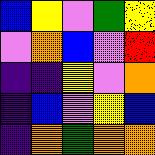[["blue", "yellow", "violet", "green", "yellow"], ["violet", "orange", "blue", "violet", "red"], ["indigo", "indigo", "yellow", "violet", "orange"], ["indigo", "blue", "violet", "yellow", "blue"], ["indigo", "orange", "green", "orange", "orange"]]